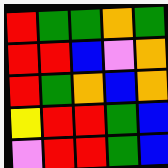[["red", "green", "green", "orange", "green"], ["red", "red", "blue", "violet", "orange"], ["red", "green", "orange", "blue", "orange"], ["yellow", "red", "red", "green", "blue"], ["violet", "red", "red", "green", "blue"]]